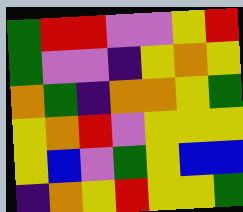[["green", "red", "red", "violet", "violet", "yellow", "red"], ["green", "violet", "violet", "indigo", "yellow", "orange", "yellow"], ["orange", "green", "indigo", "orange", "orange", "yellow", "green"], ["yellow", "orange", "red", "violet", "yellow", "yellow", "yellow"], ["yellow", "blue", "violet", "green", "yellow", "blue", "blue"], ["indigo", "orange", "yellow", "red", "yellow", "yellow", "green"]]